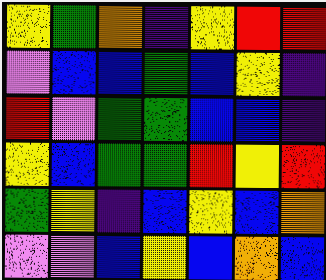[["yellow", "green", "orange", "indigo", "yellow", "red", "red"], ["violet", "blue", "blue", "green", "blue", "yellow", "indigo"], ["red", "violet", "green", "green", "blue", "blue", "indigo"], ["yellow", "blue", "green", "green", "red", "yellow", "red"], ["green", "yellow", "indigo", "blue", "yellow", "blue", "orange"], ["violet", "violet", "blue", "yellow", "blue", "orange", "blue"]]